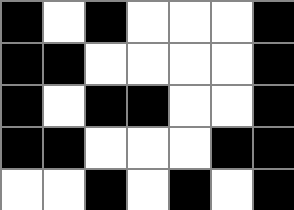[["black", "white", "black", "white", "white", "white", "black"], ["black", "black", "white", "white", "white", "white", "black"], ["black", "white", "black", "black", "white", "white", "black"], ["black", "black", "white", "white", "white", "black", "black"], ["white", "white", "black", "white", "black", "white", "black"]]